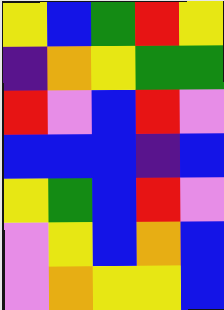[["yellow", "blue", "green", "red", "yellow"], ["indigo", "orange", "yellow", "green", "green"], ["red", "violet", "blue", "red", "violet"], ["blue", "blue", "blue", "indigo", "blue"], ["yellow", "green", "blue", "red", "violet"], ["violet", "yellow", "blue", "orange", "blue"], ["violet", "orange", "yellow", "yellow", "blue"]]